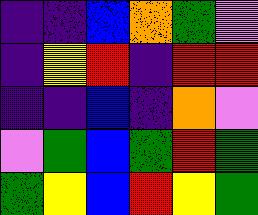[["indigo", "indigo", "blue", "orange", "green", "violet"], ["indigo", "yellow", "red", "indigo", "red", "red"], ["indigo", "indigo", "blue", "indigo", "orange", "violet"], ["violet", "green", "blue", "green", "red", "green"], ["green", "yellow", "blue", "red", "yellow", "green"]]